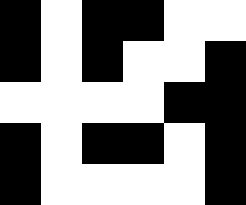[["black", "white", "black", "black", "white", "white"], ["black", "white", "black", "white", "white", "black"], ["white", "white", "white", "white", "black", "black"], ["black", "white", "black", "black", "white", "black"], ["black", "white", "white", "white", "white", "black"]]